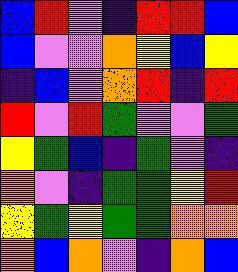[["blue", "red", "violet", "indigo", "red", "red", "blue"], ["blue", "violet", "violet", "orange", "yellow", "blue", "yellow"], ["indigo", "blue", "violet", "orange", "red", "indigo", "red"], ["red", "violet", "red", "green", "violet", "violet", "green"], ["yellow", "green", "blue", "indigo", "green", "violet", "indigo"], ["orange", "violet", "indigo", "green", "green", "yellow", "red"], ["yellow", "green", "yellow", "green", "green", "orange", "orange"], ["orange", "blue", "orange", "violet", "indigo", "orange", "blue"]]